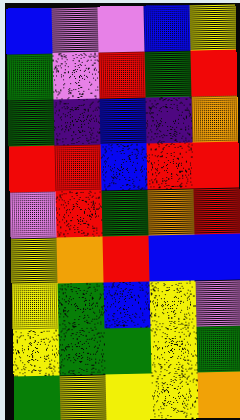[["blue", "violet", "violet", "blue", "yellow"], ["green", "violet", "red", "green", "red"], ["green", "indigo", "blue", "indigo", "orange"], ["red", "red", "blue", "red", "red"], ["violet", "red", "green", "orange", "red"], ["yellow", "orange", "red", "blue", "blue"], ["yellow", "green", "blue", "yellow", "violet"], ["yellow", "green", "green", "yellow", "green"], ["green", "yellow", "yellow", "yellow", "orange"]]